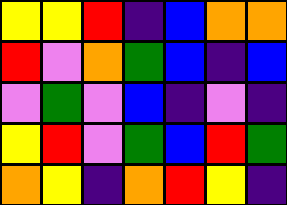[["yellow", "yellow", "red", "indigo", "blue", "orange", "orange"], ["red", "violet", "orange", "green", "blue", "indigo", "blue"], ["violet", "green", "violet", "blue", "indigo", "violet", "indigo"], ["yellow", "red", "violet", "green", "blue", "red", "green"], ["orange", "yellow", "indigo", "orange", "red", "yellow", "indigo"]]